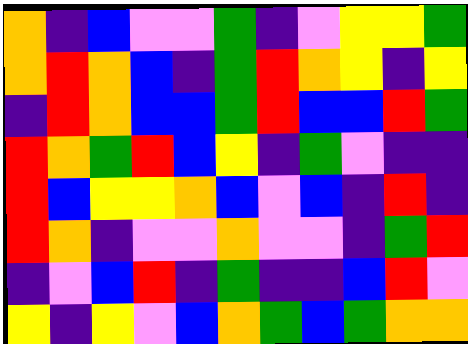[["orange", "indigo", "blue", "violet", "violet", "green", "indigo", "violet", "yellow", "yellow", "green"], ["orange", "red", "orange", "blue", "indigo", "green", "red", "orange", "yellow", "indigo", "yellow"], ["indigo", "red", "orange", "blue", "blue", "green", "red", "blue", "blue", "red", "green"], ["red", "orange", "green", "red", "blue", "yellow", "indigo", "green", "violet", "indigo", "indigo"], ["red", "blue", "yellow", "yellow", "orange", "blue", "violet", "blue", "indigo", "red", "indigo"], ["red", "orange", "indigo", "violet", "violet", "orange", "violet", "violet", "indigo", "green", "red"], ["indigo", "violet", "blue", "red", "indigo", "green", "indigo", "indigo", "blue", "red", "violet"], ["yellow", "indigo", "yellow", "violet", "blue", "orange", "green", "blue", "green", "orange", "orange"]]